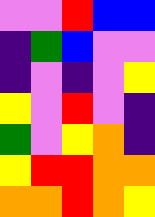[["violet", "violet", "red", "blue", "blue"], ["indigo", "green", "blue", "violet", "violet"], ["indigo", "violet", "indigo", "violet", "yellow"], ["yellow", "violet", "red", "violet", "indigo"], ["green", "violet", "yellow", "orange", "indigo"], ["yellow", "red", "red", "orange", "orange"], ["orange", "orange", "red", "orange", "yellow"]]